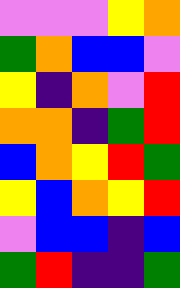[["violet", "violet", "violet", "yellow", "orange"], ["green", "orange", "blue", "blue", "violet"], ["yellow", "indigo", "orange", "violet", "red"], ["orange", "orange", "indigo", "green", "red"], ["blue", "orange", "yellow", "red", "green"], ["yellow", "blue", "orange", "yellow", "red"], ["violet", "blue", "blue", "indigo", "blue"], ["green", "red", "indigo", "indigo", "green"]]